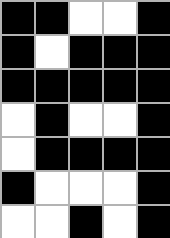[["black", "black", "white", "white", "black"], ["black", "white", "black", "black", "black"], ["black", "black", "black", "black", "black"], ["white", "black", "white", "white", "black"], ["white", "black", "black", "black", "black"], ["black", "white", "white", "white", "black"], ["white", "white", "black", "white", "black"]]